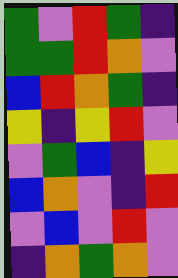[["green", "violet", "red", "green", "indigo"], ["green", "green", "red", "orange", "violet"], ["blue", "red", "orange", "green", "indigo"], ["yellow", "indigo", "yellow", "red", "violet"], ["violet", "green", "blue", "indigo", "yellow"], ["blue", "orange", "violet", "indigo", "red"], ["violet", "blue", "violet", "red", "violet"], ["indigo", "orange", "green", "orange", "violet"]]